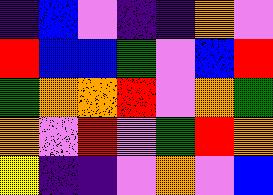[["indigo", "blue", "violet", "indigo", "indigo", "orange", "violet"], ["red", "blue", "blue", "green", "violet", "blue", "red"], ["green", "orange", "orange", "red", "violet", "orange", "green"], ["orange", "violet", "red", "violet", "green", "red", "orange"], ["yellow", "indigo", "indigo", "violet", "orange", "violet", "blue"]]